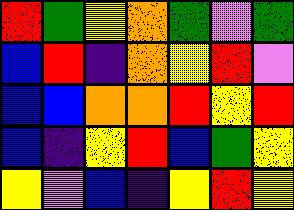[["red", "green", "yellow", "orange", "green", "violet", "green"], ["blue", "red", "indigo", "orange", "yellow", "red", "violet"], ["blue", "blue", "orange", "orange", "red", "yellow", "red"], ["blue", "indigo", "yellow", "red", "blue", "green", "yellow"], ["yellow", "violet", "blue", "indigo", "yellow", "red", "yellow"]]